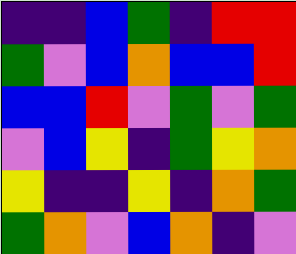[["indigo", "indigo", "blue", "green", "indigo", "red", "red"], ["green", "violet", "blue", "orange", "blue", "blue", "red"], ["blue", "blue", "red", "violet", "green", "violet", "green"], ["violet", "blue", "yellow", "indigo", "green", "yellow", "orange"], ["yellow", "indigo", "indigo", "yellow", "indigo", "orange", "green"], ["green", "orange", "violet", "blue", "orange", "indigo", "violet"]]